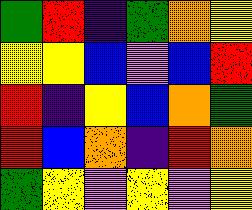[["green", "red", "indigo", "green", "orange", "yellow"], ["yellow", "yellow", "blue", "violet", "blue", "red"], ["red", "indigo", "yellow", "blue", "orange", "green"], ["red", "blue", "orange", "indigo", "red", "orange"], ["green", "yellow", "violet", "yellow", "violet", "yellow"]]